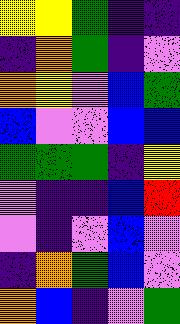[["yellow", "yellow", "green", "indigo", "indigo"], ["indigo", "orange", "green", "indigo", "violet"], ["orange", "yellow", "violet", "blue", "green"], ["blue", "violet", "violet", "blue", "blue"], ["green", "green", "green", "indigo", "yellow"], ["violet", "indigo", "indigo", "blue", "red"], ["violet", "indigo", "violet", "blue", "violet"], ["indigo", "orange", "green", "blue", "violet"], ["orange", "blue", "indigo", "violet", "green"]]